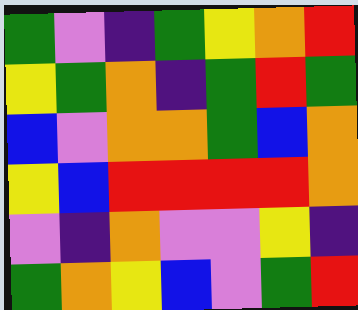[["green", "violet", "indigo", "green", "yellow", "orange", "red"], ["yellow", "green", "orange", "indigo", "green", "red", "green"], ["blue", "violet", "orange", "orange", "green", "blue", "orange"], ["yellow", "blue", "red", "red", "red", "red", "orange"], ["violet", "indigo", "orange", "violet", "violet", "yellow", "indigo"], ["green", "orange", "yellow", "blue", "violet", "green", "red"]]